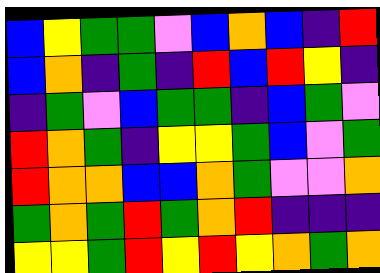[["blue", "yellow", "green", "green", "violet", "blue", "orange", "blue", "indigo", "red"], ["blue", "orange", "indigo", "green", "indigo", "red", "blue", "red", "yellow", "indigo"], ["indigo", "green", "violet", "blue", "green", "green", "indigo", "blue", "green", "violet"], ["red", "orange", "green", "indigo", "yellow", "yellow", "green", "blue", "violet", "green"], ["red", "orange", "orange", "blue", "blue", "orange", "green", "violet", "violet", "orange"], ["green", "orange", "green", "red", "green", "orange", "red", "indigo", "indigo", "indigo"], ["yellow", "yellow", "green", "red", "yellow", "red", "yellow", "orange", "green", "orange"]]